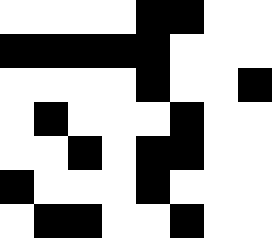[["white", "white", "white", "white", "black", "black", "white", "white"], ["black", "black", "black", "black", "black", "white", "white", "white"], ["white", "white", "white", "white", "black", "white", "white", "black"], ["white", "black", "white", "white", "white", "black", "white", "white"], ["white", "white", "black", "white", "black", "black", "white", "white"], ["black", "white", "white", "white", "black", "white", "white", "white"], ["white", "black", "black", "white", "white", "black", "white", "white"]]